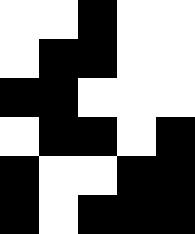[["white", "white", "black", "white", "white"], ["white", "black", "black", "white", "white"], ["black", "black", "white", "white", "white"], ["white", "black", "black", "white", "black"], ["black", "white", "white", "black", "black"], ["black", "white", "black", "black", "black"]]